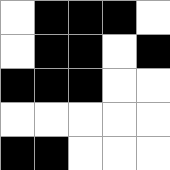[["white", "black", "black", "black", "white"], ["white", "black", "black", "white", "black"], ["black", "black", "black", "white", "white"], ["white", "white", "white", "white", "white"], ["black", "black", "white", "white", "white"]]